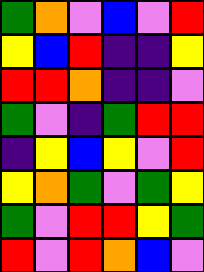[["green", "orange", "violet", "blue", "violet", "red"], ["yellow", "blue", "red", "indigo", "indigo", "yellow"], ["red", "red", "orange", "indigo", "indigo", "violet"], ["green", "violet", "indigo", "green", "red", "red"], ["indigo", "yellow", "blue", "yellow", "violet", "red"], ["yellow", "orange", "green", "violet", "green", "yellow"], ["green", "violet", "red", "red", "yellow", "green"], ["red", "violet", "red", "orange", "blue", "violet"]]